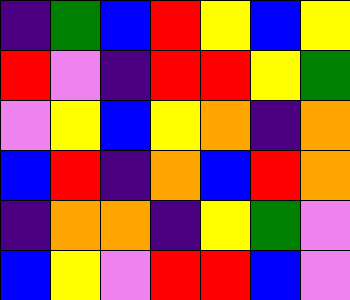[["indigo", "green", "blue", "red", "yellow", "blue", "yellow"], ["red", "violet", "indigo", "red", "red", "yellow", "green"], ["violet", "yellow", "blue", "yellow", "orange", "indigo", "orange"], ["blue", "red", "indigo", "orange", "blue", "red", "orange"], ["indigo", "orange", "orange", "indigo", "yellow", "green", "violet"], ["blue", "yellow", "violet", "red", "red", "blue", "violet"]]